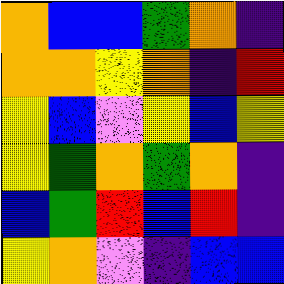[["orange", "blue", "blue", "green", "orange", "indigo"], ["orange", "orange", "yellow", "orange", "indigo", "red"], ["yellow", "blue", "violet", "yellow", "blue", "yellow"], ["yellow", "green", "orange", "green", "orange", "indigo"], ["blue", "green", "red", "blue", "red", "indigo"], ["yellow", "orange", "violet", "indigo", "blue", "blue"]]